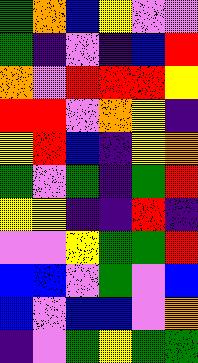[["green", "orange", "blue", "yellow", "violet", "violet"], ["green", "indigo", "violet", "indigo", "blue", "red"], ["orange", "violet", "red", "red", "red", "yellow"], ["red", "red", "violet", "orange", "yellow", "indigo"], ["yellow", "red", "blue", "indigo", "yellow", "orange"], ["green", "violet", "green", "indigo", "green", "red"], ["yellow", "yellow", "indigo", "indigo", "red", "indigo"], ["violet", "violet", "yellow", "green", "green", "red"], ["blue", "blue", "violet", "green", "violet", "blue"], ["blue", "violet", "blue", "blue", "violet", "orange"], ["indigo", "violet", "green", "yellow", "green", "green"]]